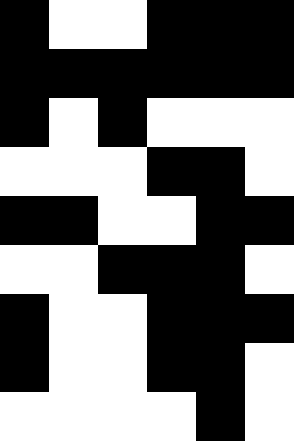[["black", "white", "white", "black", "black", "black"], ["black", "black", "black", "black", "black", "black"], ["black", "white", "black", "white", "white", "white"], ["white", "white", "white", "black", "black", "white"], ["black", "black", "white", "white", "black", "black"], ["white", "white", "black", "black", "black", "white"], ["black", "white", "white", "black", "black", "black"], ["black", "white", "white", "black", "black", "white"], ["white", "white", "white", "white", "black", "white"]]